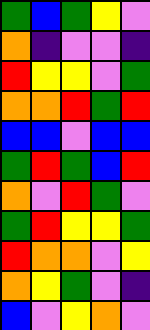[["green", "blue", "green", "yellow", "violet"], ["orange", "indigo", "violet", "violet", "indigo"], ["red", "yellow", "yellow", "violet", "green"], ["orange", "orange", "red", "green", "red"], ["blue", "blue", "violet", "blue", "blue"], ["green", "red", "green", "blue", "red"], ["orange", "violet", "red", "green", "violet"], ["green", "red", "yellow", "yellow", "green"], ["red", "orange", "orange", "violet", "yellow"], ["orange", "yellow", "green", "violet", "indigo"], ["blue", "violet", "yellow", "orange", "violet"]]